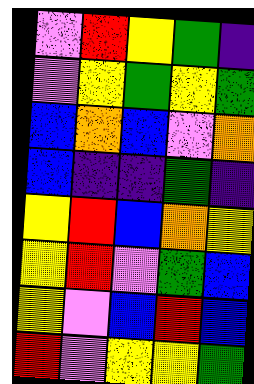[["violet", "red", "yellow", "green", "indigo"], ["violet", "yellow", "green", "yellow", "green"], ["blue", "orange", "blue", "violet", "orange"], ["blue", "indigo", "indigo", "green", "indigo"], ["yellow", "red", "blue", "orange", "yellow"], ["yellow", "red", "violet", "green", "blue"], ["yellow", "violet", "blue", "red", "blue"], ["red", "violet", "yellow", "yellow", "green"]]